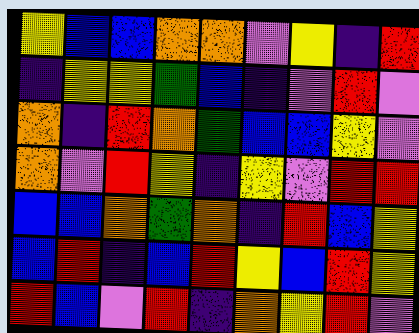[["yellow", "blue", "blue", "orange", "orange", "violet", "yellow", "indigo", "red"], ["indigo", "yellow", "yellow", "green", "blue", "indigo", "violet", "red", "violet"], ["orange", "indigo", "red", "orange", "green", "blue", "blue", "yellow", "violet"], ["orange", "violet", "red", "yellow", "indigo", "yellow", "violet", "red", "red"], ["blue", "blue", "orange", "green", "orange", "indigo", "red", "blue", "yellow"], ["blue", "red", "indigo", "blue", "red", "yellow", "blue", "red", "yellow"], ["red", "blue", "violet", "red", "indigo", "orange", "yellow", "red", "violet"]]